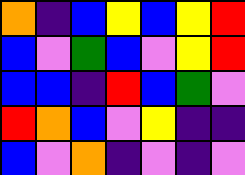[["orange", "indigo", "blue", "yellow", "blue", "yellow", "red"], ["blue", "violet", "green", "blue", "violet", "yellow", "red"], ["blue", "blue", "indigo", "red", "blue", "green", "violet"], ["red", "orange", "blue", "violet", "yellow", "indigo", "indigo"], ["blue", "violet", "orange", "indigo", "violet", "indigo", "violet"]]